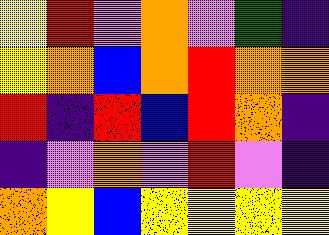[["yellow", "red", "violet", "orange", "violet", "green", "indigo"], ["yellow", "orange", "blue", "orange", "red", "orange", "orange"], ["red", "indigo", "red", "blue", "red", "orange", "indigo"], ["indigo", "violet", "orange", "violet", "red", "violet", "indigo"], ["orange", "yellow", "blue", "yellow", "yellow", "yellow", "yellow"]]